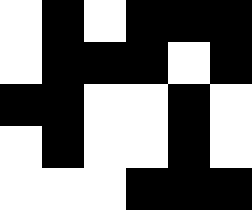[["white", "black", "white", "black", "black", "black"], ["white", "black", "black", "black", "white", "black"], ["black", "black", "white", "white", "black", "white"], ["white", "black", "white", "white", "black", "white"], ["white", "white", "white", "black", "black", "black"]]